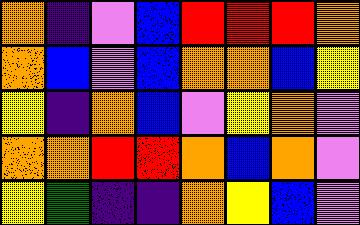[["orange", "indigo", "violet", "blue", "red", "red", "red", "orange"], ["orange", "blue", "violet", "blue", "orange", "orange", "blue", "yellow"], ["yellow", "indigo", "orange", "blue", "violet", "yellow", "orange", "violet"], ["orange", "orange", "red", "red", "orange", "blue", "orange", "violet"], ["yellow", "green", "indigo", "indigo", "orange", "yellow", "blue", "violet"]]